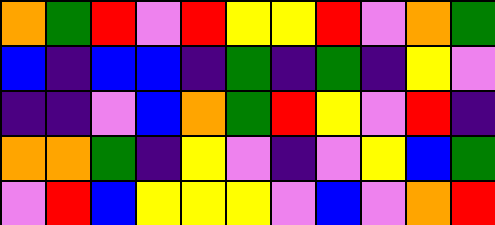[["orange", "green", "red", "violet", "red", "yellow", "yellow", "red", "violet", "orange", "green"], ["blue", "indigo", "blue", "blue", "indigo", "green", "indigo", "green", "indigo", "yellow", "violet"], ["indigo", "indigo", "violet", "blue", "orange", "green", "red", "yellow", "violet", "red", "indigo"], ["orange", "orange", "green", "indigo", "yellow", "violet", "indigo", "violet", "yellow", "blue", "green"], ["violet", "red", "blue", "yellow", "yellow", "yellow", "violet", "blue", "violet", "orange", "red"]]